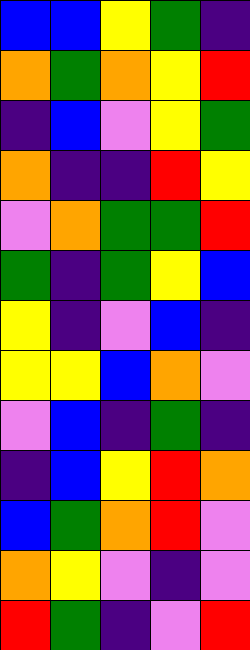[["blue", "blue", "yellow", "green", "indigo"], ["orange", "green", "orange", "yellow", "red"], ["indigo", "blue", "violet", "yellow", "green"], ["orange", "indigo", "indigo", "red", "yellow"], ["violet", "orange", "green", "green", "red"], ["green", "indigo", "green", "yellow", "blue"], ["yellow", "indigo", "violet", "blue", "indigo"], ["yellow", "yellow", "blue", "orange", "violet"], ["violet", "blue", "indigo", "green", "indigo"], ["indigo", "blue", "yellow", "red", "orange"], ["blue", "green", "orange", "red", "violet"], ["orange", "yellow", "violet", "indigo", "violet"], ["red", "green", "indigo", "violet", "red"]]